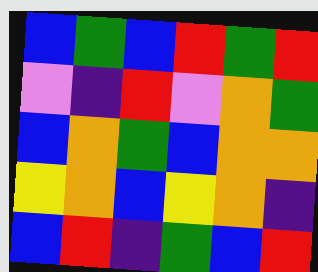[["blue", "green", "blue", "red", "green", "red"], ["violet", "indigo", "red", "violet", "orange", "green"], ["blue", "orange", "green", "blue", "orange", "orange"], ["yellow", "orange", "blue", "yellow", "orange", "indigo"], ["blue", "red", "indigo", "green", "blue", "red"]]